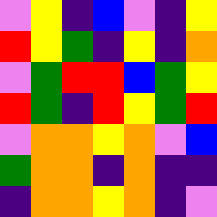[["violet", "yellow", "indigo", "blue", "violet", "indigo", "yellow"], ["red", "yellow", "green", "indigo", "yellow", "indigo", "orange"], ["violet", "green", "red", "red", "blue", "green", "yellow"], ["red", "green", "indigo", "red", "yellow", "green", "red"], ["violet", "orange", "orange", "yellow", "orange", "violet", "blue"], ["green", "orange", "orange", "indigo", "orange", "indigo", "indigo"], ["indigo", "orange", "orange", "yellow", "orange", "indigo", "violet"]]